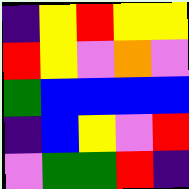[["indigo", "yellow", "red", "yellow", "yellow"], ["red", "yellow", "violet", "orange", "violet"], ["green", "blue", "blue", "blue", "blue"], ["indigo", "blue", "yellow", "violet", "red"], ["violet", "green", "green", "red", "indigo"]]